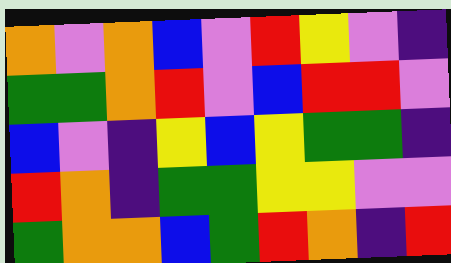[["orange", "violet", "orange", "blue", "violet", "red", "yellow", "violet", "indigo"], ["green", "green", "orange", "red", "violet", "blue", "red", "red", "violet"], ["blue", "violet", "indigo", "yellow", "blue", "yellow", "green", "green", "indigo"], ["red", "orange", "indigo", "green", "green", "yellow", "yellow", "violet", "violet"], ["green", "orange", "orange", "blue", "green", "red", "orange", "indigo", "red"]]